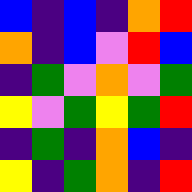[["blue", "indigo", "blue", "indigo", "orange", "red"], ["orange", "indigo", "blue", "violet", "red", "blue"], ["indigo", "green", "violet", "orange", "violet", "green"], ["yellow", "violet", "green", "yellow", "green", "red"], ["indigo", "green", "indigo", "orange", "blue", "indigo"], ["yellow", "indigo", "green", "orange", "indigo", "red"]]